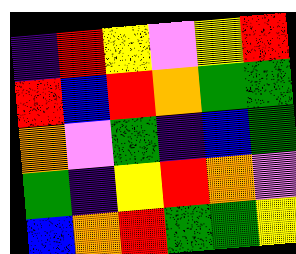[["indigo", "red", "yellow", "violet", "yellow", "red"], ["red", "blue", "red", "orange", "green", "green"], ["orange", "violet", "green", "indigo", "blue", "green"], ["green", "indigo", "yellow", "red", "orange", "violet"], ["blue", "orange", "red", "green", "green", "yellow"]]